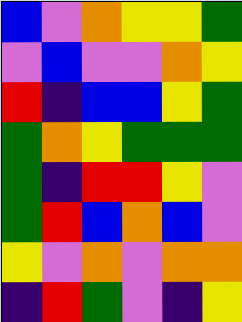[["blue", "violet", "orange", "yellow", "yellow", "green"], ["violet", "blue", "violet", "violet", "orange", "yellow"], ["red", "indigo", "blue", "blue", "yellow", "green"], ["green", "orange", "yellow", "green", "green", "green"], ["green", "indigo", "red", "red", "yellow", "violet"], ["green", "red", "blue", "orange", "blue", "violet"], ["yellow", "violet", "orange", "violet", "orange", "orange"], ["indigo", "red", "green", "violet", "indigo", "yellow"]]